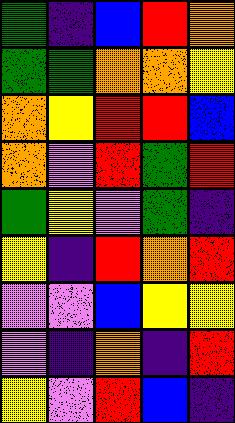[["green", "indigo", "blue", "red", "orange"], ["green", "green", "orange", "orange", "yellow"], ["orange", "yellow", "red", "red", "blue"], ["orange", "violet", "red", "green", "red"], ["green", "yellow", "violet", "green", "indigo"], ["yellow", "indigo", "red", "orange", "red"], ["violet", "violet", "blue", "yellow", "yellow"], ["violet", "indigo", "orange", "indigo", "red"], ["yellow", "violet", "red", "blue", "indigo"]]